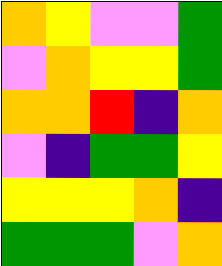[["orange", "yellow", "violet", "violet", "green"], ["violet", "orange", "yellow", "yellow", "green"], ["orange", "orange", "red", "indigo", "orange"], ["violet", "indigo", "green", "green", "yellow"], ["yellow", "yellow", "yellow", "orange", "indigo"], ["green", "green", "green", "violet", "orange"]]